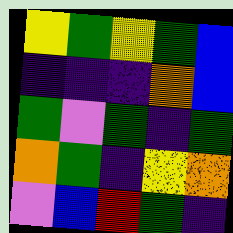[["yellow", "green", "yellow", "green", "blue"], ["indigo", "indigo", "indigo", "orange", "blue"], ["green", "violet", "green", "indigo", "green"], ["orange", "green", "indigo", "yellow", "orange"], ["violet", "blue", "red", "green", "indigo"]]